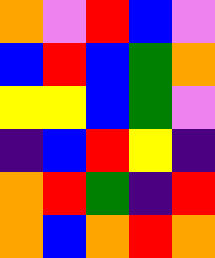[["orange", "violet", "red", "blue", "violet"], ["blue", "red", "blue", "green", "orange"], ["yellow", "yellow", "blue", "green", "violet"], ["indigo", "blue", "red", "yellow", "indigo"], ["orange", "red", "green", "indigo", "red"], ["orange", "blue", "orange", "red", "orange"]]